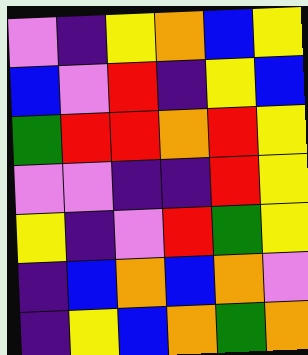[["violet", "indigo", "yellow", "orange", "blue", "yellow"], ["blue", "violet", "red", "indigo", "yellow", "blue"], ["green", "red", "red", "orange", "red", "yellow"], ["violet", "violet", "indigo", "indigo", "red", "yellow"], ["yellow", "indigo", "violet", "red", "green", "yellow"], ["indigo", "blue", "orange", "blue", "orange", "violet"], ["indigo", "yellow", "blue", "orange", "green", "orange"]]